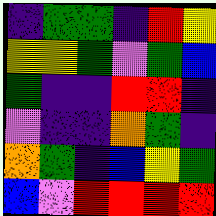[["indigo", "green", "green", "indigo", "red", "yellow"], ["yellow", "yellow", "green", "violet", "green", "blue"], ["green", "indigo", "indigo", "red", "red", "indigo"], ["violet", "indigo", "indigo", "orange", "green", "indigo"], ["orange", "green", "indigo", "blue", "yellow", "green"], ["blue", "violet", "red", "red", "red", "red"]]